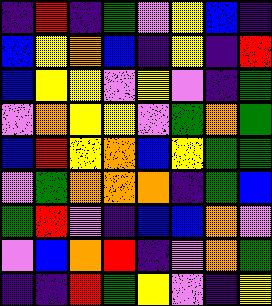[["indigo", "red", "indigo", "green", "violet", "yellow", "blue", "indigo"], ["blue", "yellow", "orange", "blue", "indigo", "yellow", "indigo", "red"], ["blue", "yellow", "yellow", "violet", "yellow", "violet", "indigo", "green"], ["violet", "orange", "yellow", "yellow", "violet", "green", "orange", "green"], ["blue", "red", "yellow", "orange", "blue", "yellow", "green", "green"], ["violet", "green", "orange", "orange", "orange", "indigo", "green", "blue"], ["green", "red", "violet", "indigo", "blue", "blue", "orange", "violet"], ["violet", "blue", "orange", "red", "indigo", "violet", "orange", "green"], ["indigo", "indigo", "red", "green", "yellow", "violet", "indigo", "yellow"]]